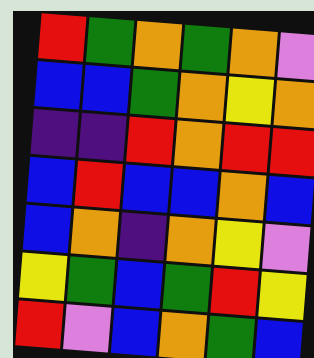[["red", "green", "orange", "green", "orange", "violet"], ["blue", "blue", "green", "orange", "yellow", "orange"], ["indigo", "indigo", "red", "orange", "red", "red"], ["blue", "red", "blue", "blue", "orange", "blue"], ["blue", "orange", "indigo", "orange", "yellow", "violet"], ["yellow", "green", "blue", "green", "red", "yellow"], ["red", "violet", "blue", "orange", "green", "blue"]]